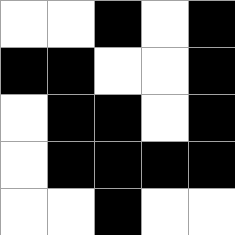[["white", "white", "black", "white", "black"], ["black", "black", "white", "white", "black"], ["white", "black", "black", "white", "black"], ["white", "black", "black", "black", "black"], ["white", "white", "black", "white", "white"]]